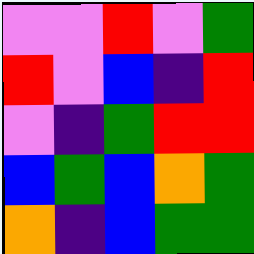[["violet", "violet", "red", "violet", "green"], ["red", "violet", "blue", "indigo", "red"], ["violet", "indigo", "green", "red", "red"], ["blue", "green", "blue", "orange", "green"], ["orange", "indigo", "blue", "green", "green"]]